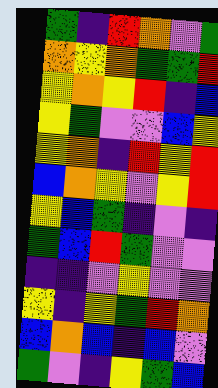[["green", "indigo", "red", "orange", "violet", "green"], ["orange", "yellow", "orange", "green", "green", "red"], ["yellow", "orange", "yellow", "red", "indigo", "blue"], ["yellow", "green", "violet", "violet", "blue", "yellow"], ["yellow", "orange", "indigo", "red", "yellow", "red"], ["blue", "orange", "yellow", "violet", "yellow", "red"], ["yellow", "blue", "green", "indigo", "violet", "indigo"], ["green", "blue", "red", "green", "violet", "violet"], ["indigo", "indigo", "violet", "yellow", "violet", "violet"], ["yellow", "indigo", "yellow", "green", "red", "orange"], ["blue", "orange", "blue", "indigo", "blue", "violet"], ["green", "violet", "indigo", "yellow", "green", "blue"]]